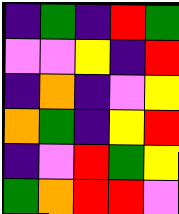[["indigo", "green", "indigo", "red", "green"], ["violet", "violet", "yellow", "indigo", "red"], ["indigo", "orange", "indigo", "violet", "yellow"], ["orange", "green", "indigo", "yellow", "red"], ["indigo", "violet", "red", "green", "yellow"], ["green", "orange", "red", "red", "violet"]]